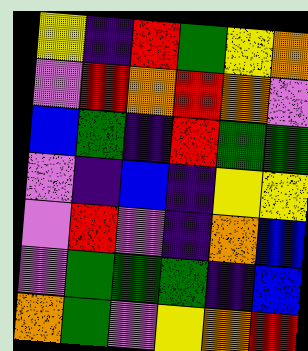[["yellow", "indigo", "red", "green", "yellow", "orange"], ["violet", "red", "orange", "red", "orange", "violet"], ["blue", "green", "indigo", "red", "green", "green"], ["violet", "indigo", "blue", "indigo", "yellow", "yellow"], ["violet", "red", "violet", "indigo", "orange", "blue"], ["violet", "green", "green", "green", "indigo", "blue"], ["orange", "green", "violet", "yellow", "orange", "red"]]